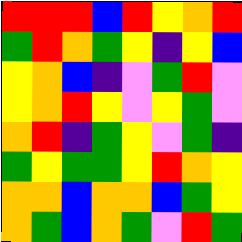[["red", "red", "red", "blue", "red", "yellow", "orange", "red"], ["green", "red", "orange", "green", "yellow", "indigo", "yellow", "blue"], ["yellow", "orange", "blue", "indigo", "violet", "green", "red", "violet"], ["yellow", "orange", "red", "yellow", "violet", "yellow", "green", "violet"], ["orange", "red", "indigo", "green", "yellow", "violet", "green", "indigo"], ["green", "yellow", "green", "green", "yellow", "red", "orange", "yellow"], ["orange", "orange", "blue", "orange", "orange", "blue", "green", "yellow"], ["orange", "green", "blue", "orange", "green", "violet", "red", "green"]]